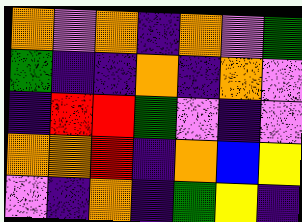[["orange", "violet", "orange", "indigo", "orange", "violet", "green"], ["green", "indigo", "indigo", "orange", "indigo", "orange", "violet"], ["indigo", "red", "red", "green", "violet", "indigo", "violet"], ["orange", "orange", "red", "indigo", "orange", "blue", "yellow"], ["violet", "indigo", "orange", "indigo", "green", "yellow", "indigo"]]